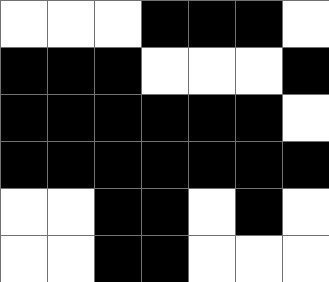[["white", "white", "white", "black", "black", "black", "white"], ["black", "black", "black", "white", "white", "white", "black"], ["black", "black", "black", "black", "black", "black", "white"], ["black", "black", "black", "black", "black", "black", "black"], ["white", "white", "black", "black", "white", "black", "white"], ["white", "white", "black", "black", "white", "white", "white"]]